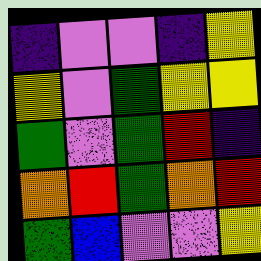[["indigo", "violet", "violet", "indigo", "yellow"], ["yellow", "violet", "green", "yellow", "yellow"], ["green", "violet", "green", "red", "indigo"], ["orange", "red", "green", "orange", "red"], ["green", "blue", "violet", "violet", "yellow"]]